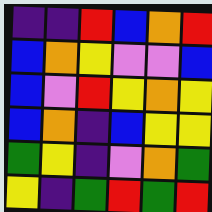[["indigo", "indigo", "red", "blue", "orange", "red"], ["blue", "orange", "yellow", "violet", "violet", "blue"], ["blue", "violet", "red", "yellow", "orange", "yellow"], ["blue", "orange", "indigo", "blue", "yellow", "yellow"], ["green", "yellow", "indigo", "violet", "orange", "green"], ["yellow", "indigo", "green", "red", "green", "red"]]